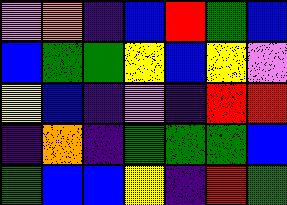[["violet", "orange", "indigo", "blue", "red", "green", "blue"], ["blue", "green", "green", "yellow", "blue", "yellow", "violet"], ["yellow", "blue", "indigo", "violet", "indigo", "red", "red"], ["indigo", "orange", "indigo", "green", "green", "green", "blue"], ["green", "blue", "blue", "yellow", "indigo", "red", "green"]]